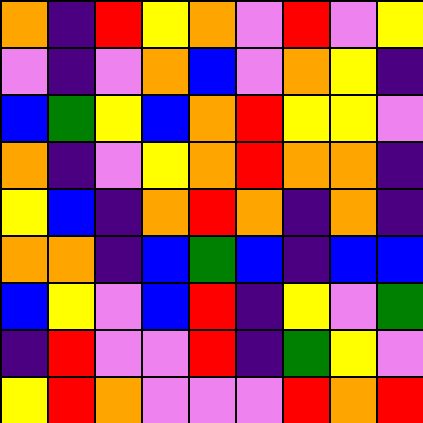[["orange", "indigo", "red", "yellow", "orange", "violet", "red", "violet", "yellow"], ["violet", "indigo", "violet", "orange", "blue", "violet", "orange", "yellow", "indigo"], ["blue", "green", "yellow", "blue", "orange", "red", "yellow", "yellow", "violet"], ["orange", "indigo", "violet", "yellow", "orange", "red", "orange", "orange", "indigo"], ["yellow", "blue", "indigo", "orange", "red", "orange", "indigo", "orange", "indigo"], ["orange", "orange", "indigo", "blue", "green", "blue", "indigo", "blue", "blue"], ["blue", "yellow", "violet", "blue", "red", "indigo", "yellow", "violet", "green"], ["indigo", "red", "violet", "violet", "red", "indigo", "green", "yellow", "violet"], ["yellow", "red", "orange", "violet", "violet", "violet", "red", "orange", "red"]]